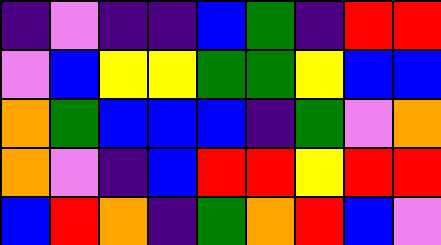[["indigo", "violet", "indigo", "indigo", "blue", "green", "indigo", "red", "red"], ["violet", "blue", "yellow", "yellow", "green", "green", "yellow", "blue", "blue"], ["orange", "green", "blue", "blue", "blue", "indigo", "green", "violet", "orange"], ["orange", "violet", "indigo", "blue", "red", "red", "yellow", "red", "red"], ["blue", "red", "orange", "indigo", "green", "orange", "red", "blue", "violet"]]